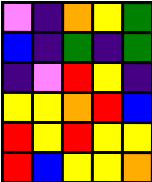[["violet", "indigo", "orange", "yellow", "green"], ["blue", "indigo", "green", "indigo", "green"], ["indigo", "violet", "red", "yellow", "indigo"], ["yellow", "yellow", "orange", "red", "blue"], ["red", "yellow", "red", "yellow", "yellow"], ["red", "blue", "yellow", "yellow", "orange"]]